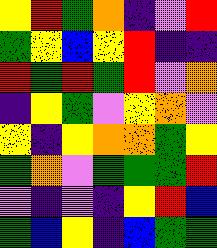[["yellow", "red", "green", "orange", "indigo", "violet", "red"], ["green", "yellow", "blue", "yellow", "red", "indigo", "indigo"], ["red", "green", "red", "green", "red", "violet", "orange"], ["indigo", "yellow", "green", "violet", "yellow", "orange", "violet"], ["yellow", "indigo", "yellow", "orange", "orange", "green", "yellow"], ["green", "orange", "violet", "green", "green", "green", "red"], ["violet", "indigo", "violet", "indigo", "yellow", "red", "blue"], ["green", "blue", "yellow", "indigo", "blue", "green", "green"]]